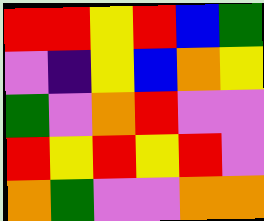[["red", "red", "yellow", "red", "blue", "green"], ["violet", "indigo", "yellow", "blue", "orange", "yellow"], ["green", "violet", "orange", "red", "violet", "violet"], ["red", "yellow", "red", "yellow", "red", "violet"], ["orange", "green", "violet", "violet", "orange", "orange"]]